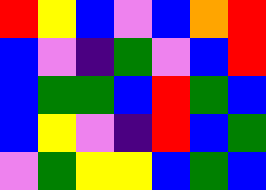[["red", "yellow", "blue", "violet", "blue", "orange", "red"], ["blue", "violet", "indigo", "green", "violet", "blue", "red"], ["blue", "green", "green", "blue", "red", "green", "blue"], ["blue", "yellow", "violet", "indigo", "red", "blue", "green"], ["violet", "green", "yellow", "yellow", "blue", "green", "blue"]]